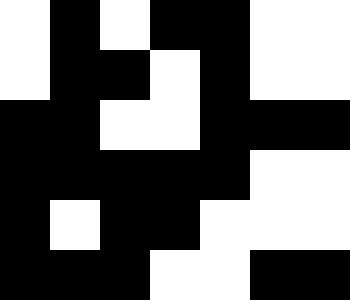[["white", "black", "white", "black", "black", "white", "white"], ["white", "black", "black", "white", "black", "white", "white"], ["black", "black", "white", "white", "black", "black", "black"], ["black", "black", "black", "black", "black", "white", "white"], ["black", "white", "black", "black", "white", "white", "white"], ["black", "black", "black", "white", "white", "black", "black"]]